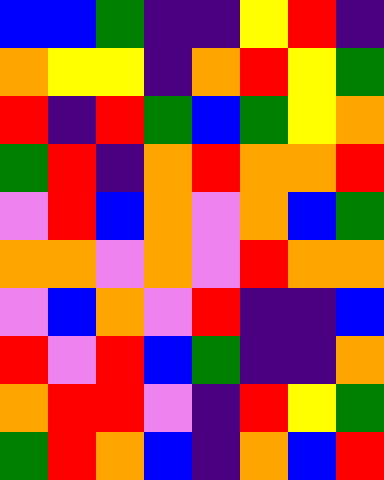[["blue", "blue", "green", "indigo", "indigo", "yellow", "red", "indigo"], ["orange", "yellow", "yellow", "indigo", "orange", "red", "yellow", "green"], ["red", "indigo", "red", "green", "blue", "green", "yellow", "orange"], ["green", "red", "indigo", "orange", "red", "orange", "orange", "red"], ["violet", "red", "blue", "orange", "violet", "orange", "blue", "green"], ["orange", "orange", "violet", "orange", "violet", "red", "orange", "orange"], ["violet", "blue", "orange", "violet", "red", "indigo", "indigo", "blue"], ["red", "violet", "red", "blue", "green", "indigo", "indigo", "orange"], ["orange", "red", "red", "violet", "indigo", "red", "yellow", "green"], ["green", "red", "orange", "blue", "indigo", "orange", "blue", "red"]]